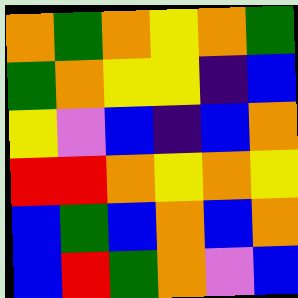[["orange", "green", "orange", "yellow", "orange", "green"], ["green", "orange", "yellow", "yellow", "indigo", "blue"], ["yellow", "violet", "blue", "indigo", "blue", "orange"], ["red", "red", "orange", "yellow", "orange", "yellow"], ["blue", "green", "blue", "orange", "blue", "orange"], ["blue", "red", "green", "orange", "violet", "blue"]]